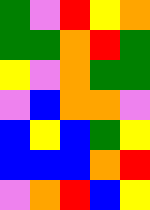[["green", "violet", "red", "yellow", "orange"], ["green", "green", "orange", "red", "green"], ["yellow", "violet", "orange", "green", "green"], ["violet", "blue", "orange", "orange", "violet"], ["blue", "yellow", "blue", "green", "yellow"], ["blue", "blue", "blue", "orange", "red"], ["violet", "orange", "red", "blue", "yellow"]]